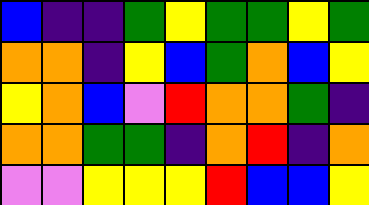[["blue", "indigo", "indigo", "green", "yellow", "green", "green", "yellow", "green"], ["orange", "orange", "indigo", "yellow", "blue", "green", "orange", "blue", "yellow"], ["yellow", "orange", "blue", "violet", "red", "orange", "orange", "green", "indigo"], ["orange", "orange", "green", "green", "indigo", "orange", "red", "indigo", "orange"], ["violet", "violet", "yellow", "yellow", "yellow", "red", "blue", "blue", "yellow"]]